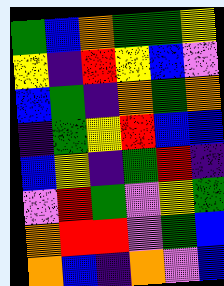[["green", "blue", "orange", "green", "green", "yellow"], ["yellow", "indigo", "red", "yellow", "blue", "violet"], ["blue", "green", "indigo", "orange", "green", "orange"], ["indigo", "green", "yellow", "red", "blue", "blue"], ["blue", "yellow", "indigo", "green", "red", "indigo"], ["violet", "red", "green", "violet", "yellow", "green"], ["orange", "red", "red", "violet", "green", "blue"], ["orange", "blue", "indigo", "orange", "violet", "blue"]]